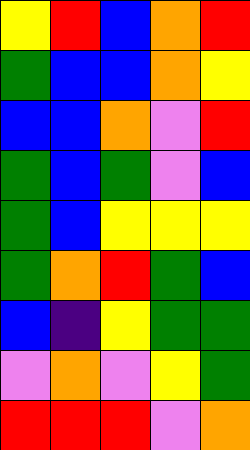[["yellow", "red", "blue", "orange", "red"], ["green", "blue", "blue", "orange", "yellow"], ["blue", "blue", "orange", "violet", "red"], ["green", "blue", "green", "violet", "blue"], ["green", "blue", "yellow", "yellow", "yellow"], ["green", "orange", "red", "green", "blue"], ["blue", "indigo", "yellow", "green", "green"], ["violet", "orange", "violet", "yellow", "green"], ["red", "red", "red", "violet", "orange"]]